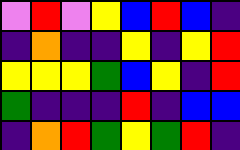[["violet", "red", "violet", "yellow", "blue", "red", "blue", "indigo"], ["indigo", "orange", "indigo", "indigo", "yellow", "indigo", "yellow", "red"], ["yellow", "yellow", "yellow", "green", "blue", "yellow", "indigo", "red"], ["green", "indigo", "indigo", "indigo", "red", "indigo", "blue", "blue"], ["indigo", "orange", "red", "green", "yellow", "green", "red", "indigo"]]